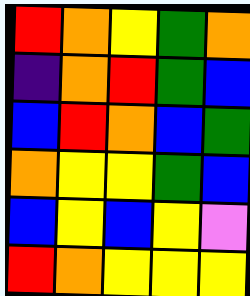[["red", "orange", "yellow", "green", "orange"], ["indigo", "orange", "red", "green", "blue"], ["blue", "red", "orange", "blue", "green"], ["orange", "yellow", "yellow", "green", "blue"], ["blue", "yellow", "blue", "yellow", "violet"], ["red", "orange", "yellow", "yellow", "yellow"]]